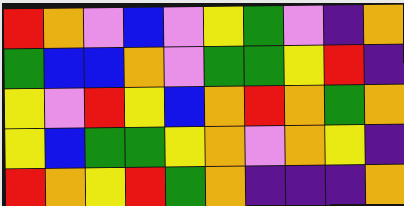[["red", "orange", "violet", "blue", "violet", "yellow", "green", "violet", "indigo", "orange"], ["green", "blue", "blue", "orange", "violet", "green", "green", "yellow", "red", "indigo"], ["yellow", "violet", "red", "yellow", "blue", "orange", "red", "orange", "green", "orange"], ["yellow", "blue", "green", "green", "yellow", "orange", "violet", "orange", "yellow", "indigo"], ["red", "orange", "yellow", "red", "green", "orange", "indigo", "indigo", "indigo", "orange"]]